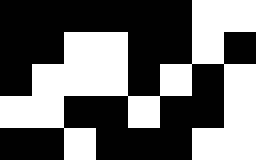[["black", "black", "black", "black", "black", "black", "white", "white"], ["black", "black", "white", "white", "black", "black", "white", "black"], ["black", "white", "white", "white", "black", "white", "black", "white"], ["white", "white", "black", "black", "white", "black", "black", "white"], ["black", "black", "white", "black", "black", "black", "white", "white"]]